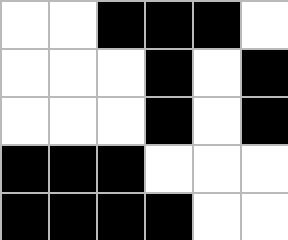[["white", "white", "black", "black", "black", "white"], ["white", "white", "white", "black", "white", "black"], ["white", "white", "white", "black", "white", "black"], ["black", "black", "black", "white", "white", "white"], ["black", "black", "black", "black", "white", "white"]]